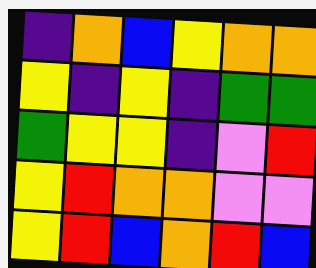[["indigo", "orange", "blue", "yellow", "orange", "orange"], ["yellow", "indigo", "yellow", "indigo", "green", "green"], ["green", "yellow", "yellow", "indigo", "violet", "red"], ["yellow", "red", "orange", "orange", "violet", "violet"], ["yellow", "red", "blue", "orange", "red", "blue"]]